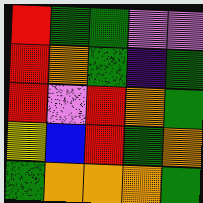[["red", "green", "green", "violet", "violet"], ["red", "orange", "green", "indigo", "green"], ["red", "violet", "red", "orange", "green"], ["yellow", "blue", "red", "green", "orange"], ["green", "orange", "orange", "orange", "green"]]